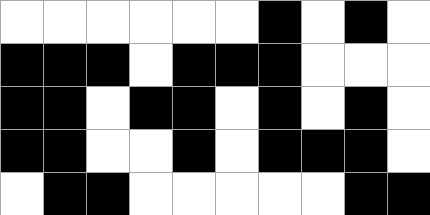[["white", "white", "white", "white", "white", "white", "black", "white", "black", "white"], ["black", "black", "black", "white", "black", "black", "black", "white", "white", "white"], ["black", "black", "white", "black", "black", "white", "black", "white", "black", "white"], ["black", "black", "white", "white", "black", "white", "black", "black", "black", "white"], ["white", "black", "black", "white", "white", "white", "white", "white", "black", "black"]]